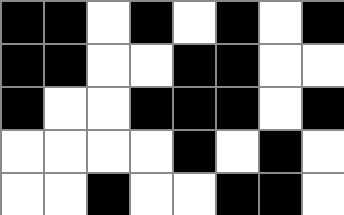[["black", "black", "white", "black", "white", "black", "white", "black"], ["black", "black", "white", "white", "black", "black", "white", "white"], ["black", "white", "white", "black", "black", "black", "white", "black"], ["white", "white", "white", "white", "black", "white", "black", "white"], ["white", "white", "black", "white", "white", "black", "black", "white"]]